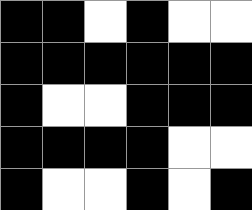[["black", "black", "white", "black", "white", "white"], ["black", "black", "black", "black", "black", "black"], ["black", "white", "white", "black", "black", "black"], ["black", "black", "black", "black", "white", "white"], ["black", "white", "white", "black", "white", "black"]]